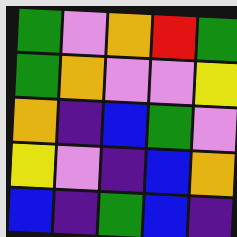[["green", "violet", "orange", "red", "green"], ["green", "orange", "violet", "violet", "yellow"], ["orange", "indigo", "blue", "green", "violet"], ["yellow", "violet", "indigo", "blue", "orange"], ["blue", "indigo", "green", "blue", "indigo"]]